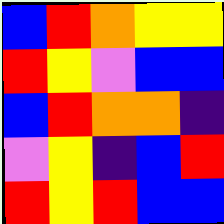[["blue", "red", "orange", "yellow", "yellow"], ["red", "yellow", "violet", "blue", "blue"], ["blue", "red", "orange", "orange", "indigo"], ["violet", "yellow", "indigo", "blue", "red"], ["red", "yellow", "red", "blue", "blue"]]